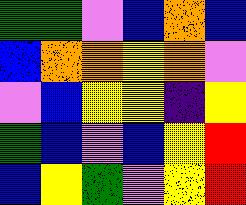[["green", "green", "violet", "blue", "orange", "blue"], ["blue", "orange", "orange", "yellow", "orange", "violet"], ["violet", "blue", "yellow", "yellow", "indigo", "yellow"], ["green", "blue", "violet", "blue", "yellow", "red"], ["blue", "yellow", "green", "violet", "yellow", "red"]]